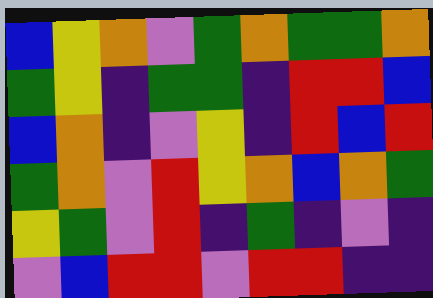[["blue", "yellow", "orange", "violet", "green", "orange", "green", "green", "orange"], ["green", "yellow", "indigo", "green", "green", "indigo", "red", "red", "blue"], ["blue", "orange", "indigo", "violet", "yellow", "indigo", "red", "blue", "red"], ["green", "orange", "violet", "red", "yellow", "orange", "blue", "orange", "green"], ["yellow", "green", "violet", "red", "indigo", "green", "indigo", "violet", "indigo"], ["violet", "blue", "red", "red", "violet", "red", "red", "indigo", "indigo"]]